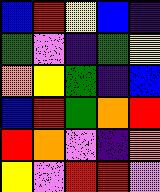[["blue", "red", "yellow", "blue", "indigo"], ["green", "violet", "indigo", "green", "yellow"], ["orange", "yellow", "green", "indigo", "blue"], ["blue", "red", "green", "orange", "red"], ["red", "orange", "violet", "indigo", "orange"], ["yellow", "violet", "red", "red", "violet"]]